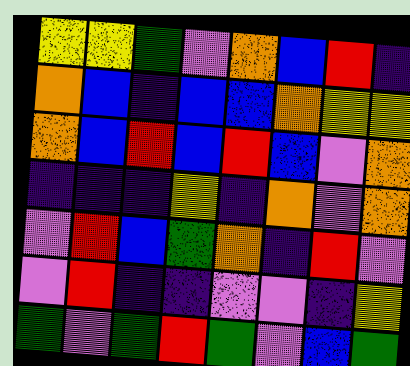[["yellow", "yellow", "green", "violet", "orange", "blue", "red", "indigo"], ["orange", "blue", "indigo", "blue", "blue", "orange", "yellow", "yellow"], ["orange", "blue", "red", "blue", "red", "blue", "violet", "orange"], ["indigo", "indigo", "indigo", "yellow", "indigo", "orange", "violet", "orange"], ["violet", "red", "blue", "green", "orange", "indigo", "red", "violet"], ["violet", "red", "indigo", "indigo", "violet", "violet", "indigo", "yellow"], ["green", "violet", "green", "red", "green", "violet", "blue", "green"]]